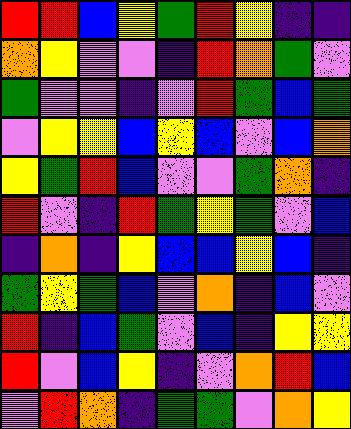[["red", "red", "blue", "yellow", "green", "red", "yellow", "indigo", "indigo"], ["orange", "yellow", "violet", "violet", "indigo", "red", "orange", "green", "violet"], ["green", "violet", "violet", "indigo", "violet", "red", "green", "blue", "green"], ["violet", "yellow", "yellow", "blue", "yellow", "blue", "violet", "blue", "orange"], ["yellow", "green", "red", "blue", "violet", "violet", "green", "orange", "indigo"], ["red", "violet", "indigo", "red", "green", "yellow", "green", "violet", "blue"], ["indigo", "orange", "indigo", "yellow", "blue", "blue", "yellow", "blue", "indigo"], ["green", "yellow", "green", "blue", "violet", "orange", "indigo", "blue", "violet"], ["red", "indigo", "blue", "green", "violet", "blue", "indigo", "yellow", "yellow"], ["red", "violet", "blue", "yellow", "indigo", "violet", "orange", "red", "blue"], ["violet", "red", "orange", "indigo", "green", "green", "violet", "orange", "yellow"]]